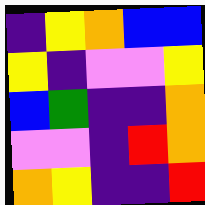[["indigo", "yellow", "orange", "blue", "blue"], ["yellow", "indigo", "violet", "violet", "yellow"], ["blue", "green", "indigo", "indigo", "orange"], ["violet", "violet", "indigo", "red", "orange"], ["orange", "yellow", "indigo", "indigo", "red"]]